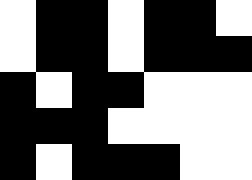[["white", "black", "black", "white", "black", "black", "white"], ["white", "black", "black", "white", "black", "black", "black"], ["black", "white", "black", "black", "white", "white", "white"], ["black", "black", "black", "white", "white", "white", "white"], ["black", "white", "black", "black", "black", "white", "white"]]